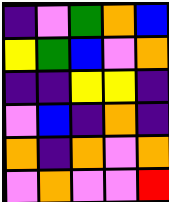[["indigo", "violet", "green", "orange", "blue"], ["yellow", "green", "blue", "violet", "orange"], ["indigo", "indigo", "yellow", "yellow", "indigo"], ["violet", "blue", "indigo", "orange", "indigo"], ["orange", "indigo", "orange", "violet", "orange"], ["violet", "orange", "violet", "violet", "red"]]